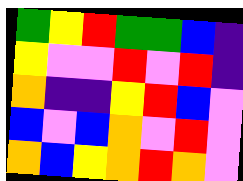[["green", "yellow", "red", "green", "green", "blue", "indigo"], ["yellow", "violet", "violet", "red", "violet", "red", "indigo"], ["orange", "indigo", "indigo", "yellow", "red", "blue", "violet"], ["blue", "violet", "blue", "orange", "violet", "red", "violet"], ["orange", "blue", "yellow", "orange", "red", "orange", "violet"]]